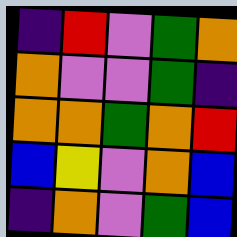[["indigo", "red", "violet", "green", "orange"], ["orange", "violet", "violet", "green", "indigo"], ["orange", "orange", "green", "orange", "red"], ["blue", "yellow", "violet", "orange", "blue"], ["indigo", "orange", "violet", "green", "blue"]]